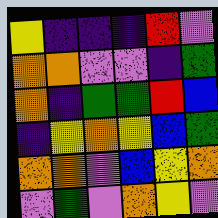[["yellow", "indigo", "indigo", "indigo", "red", "violet"], ["orange", "orange", "violet", "violet", "indigo", "green"], ["orange", "indigo", "green", "green", "red", "blue"], ["indigo", "yellow", "orange", "yellow", "blue", "green"], ["orange", "orange", "violet", "blue", "yellow", "orange"], ["violet", "green", "violet", "orange", "yellow", "violet"]]